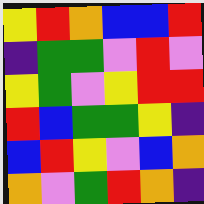[["yellow", "red", "orange", "blue", "blue", "red"], ["indigo", "green", "green", "violet", "red", "violet"], ["yellow", "green", "violet", "yellow", "red", "red"], ["red", "blue", "green", "green", "yellow", "indigo"], ["blue", "red", "yellow", "violet", "blue", "orange"], ["orange", "violet", "green", "red", "orange", "indigo"]]